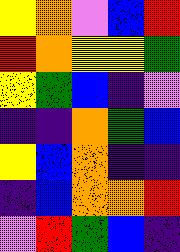[["yellow", "orange", "violet", "blue", "red"], ["red", "orange", "yellow", "yellow", "green"], ["yellow", "green", "blue", "indigo", "violet"], ["indigo", "indigo", "orange", "green", "blue"], ["yellow", "blue", "orange", "indigo", "indigo"], ["indigo", "blue", "orange", "orange", "red"], ["violet", "red", "green", "blue", "indigo"]]